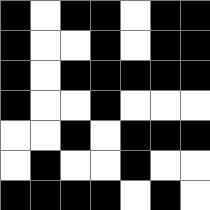[["black", "white", "black", "black", "white", "black", "black"], ["black", "white", "white", "black", "white", "black", "black"], ["black", "white", "black", "black", "black", "black", "black"], ["black", "white", "white", "black", "white", "white", "white"], ["white", "white", "black", "white", "black", "black", "black"], ["white", "black", "white", "white", "black", "white", "white"], ["black", "black", "black", "black", "white", "black", "white"]]